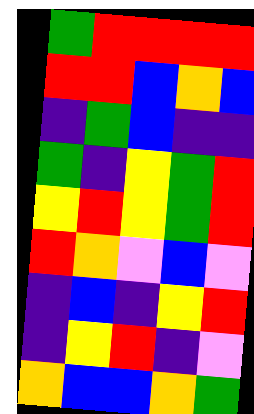[["green", "red", "red", "red", "red"], ["red", "red", "blue", "orange", "blue"], ["indigo", "green", "blue", "indigo", "indigo"], ["green", "indigo", "yellow", "green", "red"], ["yellow", "red", "yellow", "green", "red"], ["red", "orange", "violet", "blue", "violet"], ["indigo", "blue", "indigo", "yellow", "red"], ["indigo", "yellow", "red", "indigo", "violet"], ["orange", "blue", "blue", "orange", "green"]]